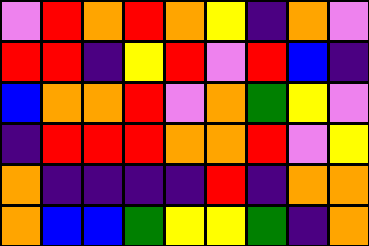[["violet", "red", "orange", "red", "orange", "yellow", "indigo", "orange", "violet"], ["red", "red", "indigo", "yellow", "red", "violet", "red", "blue", "indigo"], ["blue", "orange", "orange", "red", "violet", "orange", "green", "yellow", "violet"], ["indigo", "red", "red", "red", "orange", "orange", "red", "violet", "yellow"], ["orange", "indigo", "indigo", "indigo", "indigo", "red", "indigo", "orange", "orange"], ["orange", "blue", "blue", "green", "yellow", "yellow", "green", "indigo", "orange"]]